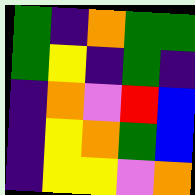[["green", "indigo", "orange", "green", "green"], ["green", "yellow", "indigo", "green", "indigo"], ["indigo", "orange", "violet", "red", "blue"], ["indigo", "yellow", "orange", "green", "blue"], ["indigo", "yellow", "yellow", "violet", "orange"]]